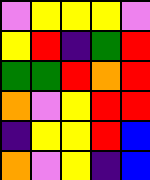[["violet", "yellow", "yellow", "yellow", "violet"], ["yellow", "red", "indigo", "green", "red"], ["green", "green", "red", "orange", "red"], ["orange", "violet", "yellow", "red", "red"], ["indigo", "yellow", "yellow", "red", "blue"], ["orange", "violet", "yellow", "indigo", "blue"]]